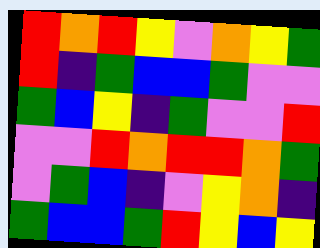[["red", "orange", "red", "yellow", "violet", "orange", "yellow", "green"], ["red", "indigo", "green", "blue", "blue", "green", "violet", "violet"], ["green", "blue", "yellow", "indigo", "green", "violet", "violet", "red"], ["violet", "violet", "red", "orange", "red", "red", "orange", "green"], ["violet", "green", "blue", "indigo", "violet", "yellow", "orange", "indigo"], ["green", "blue", "blue", "green", "red", "yellow", "blue", "yellow"]]